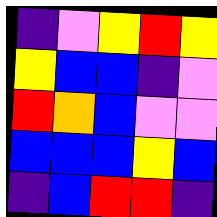[["indigo", "violet", "yellow", "red", "yellow"], ["yellow", "blue", "blue", "indigo", "violet"], ["red", "orange", "blue", "violet", "violet"], ["blue", "blue", "blue", "yellow", "blue"], ["indigo", "blue", "red", "red", "indigo"]]